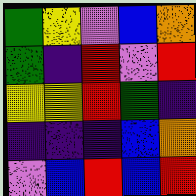[["green", "yellow", "violet", "blue", "orange"], ["green", "indigo", "red", "violet", "red"], ["yellow", "yellow", "red", "green", "indigo"], ["indigo", "indigo", "indigo", "blue", "orange"], ["violet", "blue", "red", "blue", "red"]]